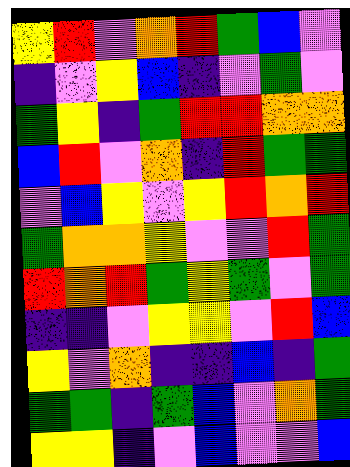[["yellow", "red", "violet", "orange", "red", "green", "blue", "violet"], ["indigo", "violet", "yellow", "blue", "indigo", "violet", "green", "violet"], ["green", "yellow", "indigo", "green", "red", "red", "orange", "orange"], ["blue", "red", "violet", "orange", "indigo", "red", "green", "green"], ["violet", "blue", "yellow", "violet", "yellow", "red", "orange", "red"], ["green", "orange", "orange", "yellow", "violet", "violet", "red", "green"], ["red", "orange", "red", "green", "yellow", "green", "violet", "green"], ["indigo", "indigo", "violet", "yellow", "yellow", "violet", "red", "blue"], ["yellow", "violet", "orange", "indigo", "indigo", "blue", "indigo", "green"], ["green", "green", "indigo", "green", "blue", "violet", "orange", "green"], ["yellow", "yellow", "indigo", "violet", "blue", "violet", "violet", "blue"]]